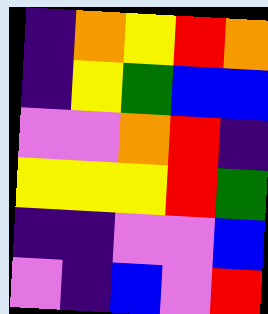[["indigo", "orange", "yellow", "red", "orange"], ["indigo", "yellow", "green", "blue", "blue"], ["violet", "violet", "orange", "red", "indigo"], ["yellow", "yellow", "yellow", "red", "green"], ["indigo", "indigo", "violet", "violet", "blue"], ["violet", "indigo", "blue", "violet", "red"]]